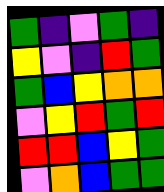[["green", "indigo", "violet", "green", "indigo"], ["yellow", "violet", "indigo", "red", "green"], ["green", "blue", "yellow", "orange", "orange"], ["violet", "yellow", "red", "green", "red"], ["red", "red", "blue", "yellow", "green"], ["violet", "orange", "blue", "green", "green"]]